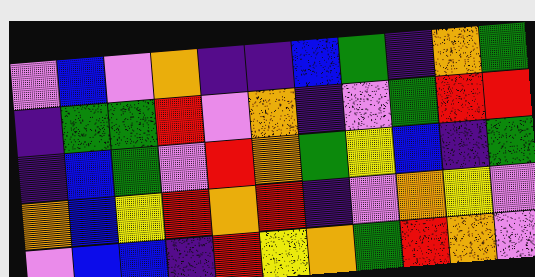[["violet", "blue", "violet", "orange", "indigo", "indigo", "blue", "green", "indigo", "orange", "green"], ["indigo", "green", "green", "red", "violet", "orange", "indigo", "violet", "green", "red", "red"], ["indigo", "blue", "green", "violet", "red", "orange", "green", "yellow", "blue", "indigo", "green"], ["orange", "blue", "yellow", "red", "orange", "red", "indigo", "violet", "orange", "yellow", "violet"], ["violet", "blue", "blue", "indigo", "red", "yellow", "orange", "green", "red", "orange", "violet"]]